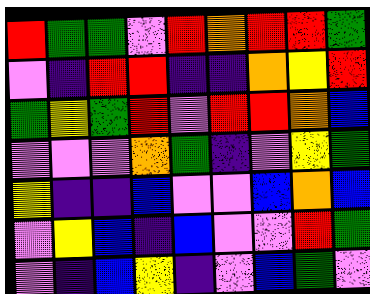[["red", "green", "green", "violet", "red", "orange", "red", "red", "green"], ["violet", "indigo", "red", "red", "indigo", "indigo", "orange", "yellow", "red"], ["green", "yellow", "green", "red", "violet", "red", "red", "orange", "blue"], ["violet", "violet", "violet", "orange", "green", "indigo", "violet", "yellow", "green"], ["yellow", "indigo", "indigo", "blue", "violet", "violet", "blue", "orange", "blue"], ["violet", "yellow", "blue", "indigo", "blue", "violet", "violet", "red", "green"], ["violet", "indigo", "blue", "yellow", "indigo", "violet", "blue", "green", "violet"]]